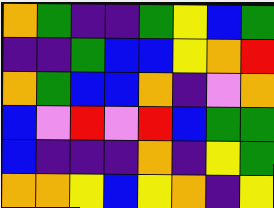[["orange", "green", "indigo", "indigo", "green", "yellow", "blue", "green"], ["indigo", "indigo", "green", "blue", "blue", "yellow", "orange", "red"], ["orange", "green", "blue", "blue", "orange", "indigo", "violet", "orange"], ["blue", "violet", "red", "violet", "red", "blue", "green", "green"], ["blue", "indigo", "indigo", "indigo", "orange", "indigo", "yellow", "green"], ["orange", "orange", "yellow", "blue", "yellow", "orange", "indigo", "yellow"]]